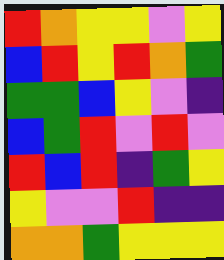[["red", "orange", "yellow", "yellow", "violet", "yellow"], ["blue", "red", "yellow", "red", "orange", "green"], ["green", "green", "blue", "yellow", "violet", "indigo"], ["blue", "green", "red", "violet", "red", "violet"], ["red", "blue", "red", "indigo", "green", "yellow"], ["yellow", "violet", "violet", "red", "indigo", "indigo"], ["orange", "orange", "green", "yellow", "yellow", "yellow"]]